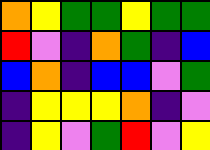[["orange", "yellow", "green", "green", "yellow", "green", "green"], ["red", "violet", "indigo", "orange", "green", "indigo", "blue"], ["blue", "orange", "indigo", "blue", "blue", "violet", "green"], ["indigo", "yellow", "yellow", "yellow", "orange", "indigo", "violet"], ["indigo", "yellow", "violet", "green", "red", "violet", "yellow"]]